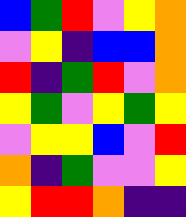[["blue", "green", "red", "violet", "yellow", "orange"], ["violet", "yellow", "indigo", "blue", "blue", "orange"], ["red", "indigo", "green", "red", "violet", "orange"], ["yellow", "green", "violet", "yellow", "green", "yellow"], ["violet", "yellow", "yellow", "blue", "violet", "red"], ["orange", "indigo", "green", "violet", "violet", "yellow"], ["yellow", "red", "red", "orange", "indigo", "indigo"]]